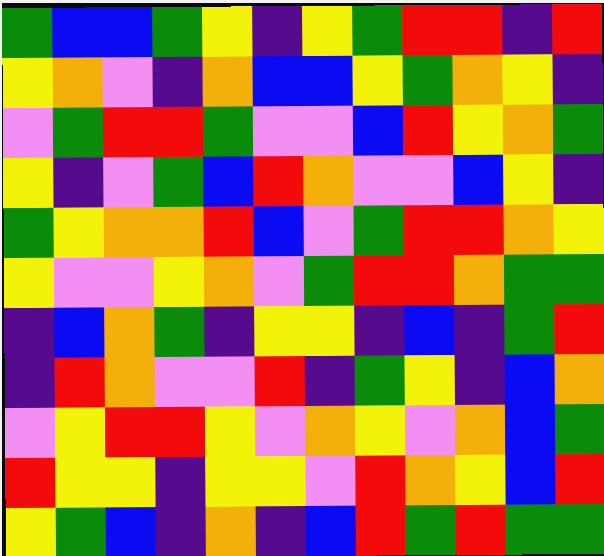[["green", "blue", "blue", "green", "yellow", "indigo", "yellow", "green", "red", "red", "indigo", "red"], ["yellow", "orange", "violet", "indigo", "orange", "blue", "blue", "yellow", "green", "orange", "yellow", "indigo"], ["violet", "green", "red", "red", "green", "violet", "violet", "blue", "red", "yellow", "orange", "green"], ["yellow", "indigo", "violet", "green", "blue", "red", "orange", "violet", "violet", "blue", "yellow", "indigo"], ["green", "yellow", "orange", "orange", "red", "blue", "violet", "green", "red", "red", "orange", "yellow"], ["yellow", "violet", "violet", "yellow", "orange", "violet", "green", "red", "red", "orange", "green", "green"], ["indigo", "blue", "orange", "green", "indigo", "yellow", "yellow", "indigo", "blue", "indigo", "green", "red"], ["indigo", "red", "orange", "violet", "violet", "red", "indigo", "green", "yellow", "indigo", "blue", "orange"], ["violet", "yellow", "red", "red", "yellow", "violet", "orange", "yellow", "violet", "orange", "blue", "green"], ["red", "yellow", "yellow", "indigo", "yellow", "yellow", "violet", "red", "orange", "yellow", "blue", "red"], ["yellow", "green", "blue", "indigo", "orange", "indigo", "blue", "red", "green", "red", "green", "green"]]